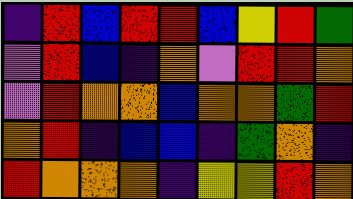[["indigo", "red", "blue", "red", "red", "blue", "yellow", "red", "green"], ["violet", "red", "blue", "indigo", "orange", "violet", "red", "red", "orange"], ["violet", "red", "orange", "orange", "blue", "orange", "orange", "green", "red"], ["orange", "red", "indigo", "blue", "blue", "indigo", "green", "orange", "indigo"], ["red", "orange", "orange", "orange", "indigo", "yellow", "yellow", "red", "orange"]]